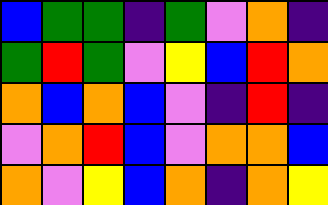[["blue", "green", "green", "indigo", "green", "violet", "orange", "indigo"], ["green", "red", "green", "violet", "yellow", "blue", "red", "orange"], ["orange", "blue", "orange", "blue", "violet", "indigo", "red", "indigo"], ["violet", "orange", "red", "blue", "violet", "orange", "orange", "blue"], ["orange", "violet", "yellow", "blue", "orange", "indigo", "orange", "yellow"]]